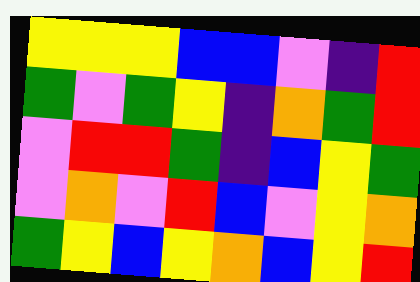[["yellow", "yellow", "yellow", "blue", "blue", "violet", "indigo", "red"], ["green", "violet", "green", "yellow", "indigo", "orange", "green", "red"], ["violet", "red", "red", "green", "indigo", "blue", "yellow", "green"], ["violet", "orange", "violet", "red", "blue", "violet", "yellow", "orange"], ["green", "yellow", "blue", "yellow", "orange", "blue", "yellow", "red"]]